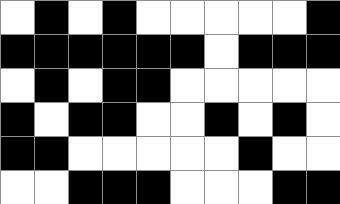[["white", "black", "white", "black", "white", "white", "white", "white", "white", "black"], ["black", "black", "black", "black", "black", "black", "white", "black", "black", "black"], ["white", "black", "white", "black", "black", "white", "white", "white", "white", "white"], ["black", "white", "black", "black", "white", "white", "black", "white", "black", "white"], ["black", "black", "white", "white", "white", "white", "white", "black", "white", "white"], ["white", "white", "black", "black", "black", "white", "white", "white", "black", "black"]]